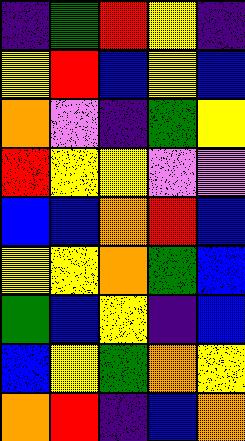[["indigo", "green", "red", "yellow", "indigo"], ["yellow", "red", "blue", "yellow", "blue"], ["orange", "violet", "indigo", "green", "yellow"], ["red", "yellow", "yellow", "violet", "violet"], ["blue", "blue", "orange", "red", "blue"], ["yellow", "yellow", "orange", "green", "blue"], ["green", "blue", "yellow", "indigo", "blue"], ["blue", "yellow", "green", "orange", "yellow"], ["orange", "red", "indigo", "blue", "orange"]]